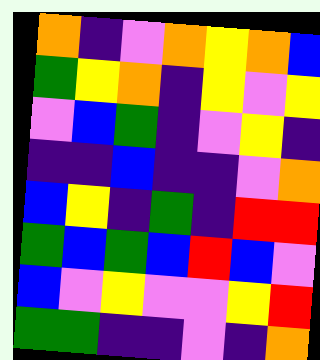[["orange", "indigo", "violet", "orange", "yellow", "orange", "blue"], ["green", "yellow", "orange", "indigo", "yellow", "violet", "yellow"], ["violet", "blue", "green", "indigo", "violet", "yellow", "indigo"], ["indigo", "indigo", "blue", "indigo", "indigo", "violet", "orange"], ["blue", "yellow", "indigo", "green", "indigo", "red", "red"], ["green", "blue", "green", "blue", "red", "blue", "violet"], ["blue", "violet", "yellow", "violet", "violet", "yellow", "red"], ["green", "green", "indigo", "indigo", "violet", "indigo", "orange"]]